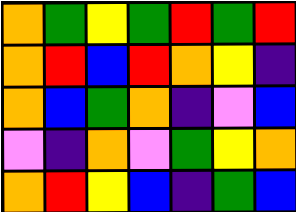[["orange", "green", "yellow", "green", "red", "green", "red"], ["orange", "red", "blue", "red", "orange", "yellow", "indigo"], ["orange", "blue", "green", "orange", "indigo", "violet", "blue"], ["violet", "indigo", "orange", "violet", "green", "yellow", "orange"], ["orange", "red", "yellow", "blue", "indigo", "green", "blue"]]